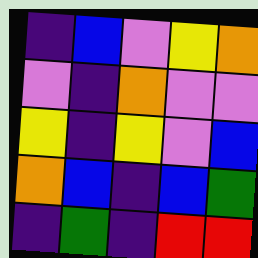[["indigo", "blue", "violet", "yellow", "orange"], ["violet", "indigo", "orange", "violet", "violet"], ["yellow", "indigo", "yellow", "violet", "blue"], ["orange", "blue", "indigo", "blue", "green"], ["indigo", "green", "indigo", "red", "red"]]